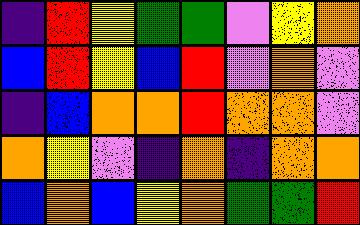[["indigo", "red", "yellow", "green", "green", "violet", "yellow", "orange"], ["blue", "red", "yellow", "blue", "red", "violet", "orange", "violet"], ["indigo", "blue", "orange", "orange", "red", "orange", "orange", "violet"], ["orange", "yellow", "violet", "indigo", "orange", "indigo", "orange", "orange"], ["blue", "orange", "blue", "yellow", "orange", "green", "green", "red"]]